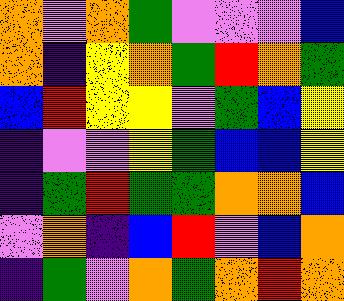[["orange", "violet", "orange", "green", "violet", "violet", "violet", "blue"], ["orange", "indigo", "yellow", "orange", "green", "red", "orange", "green"], ["blue", "red", "yellow", "yellow", "violet", "green", "blue", "yellow"], ["indigo", "violet", "violet", "yellow", "green", "blue", "blue", "yellow"], ["indigo", "green", "red", "green", "green", "orange", "orange", "blue"], ["violet", "orange", "indigo", "blue", "red", "violet", "blue", "orange"], ["indigo", "green", "violet", "orange", "green", "orange", "red", "orange"]]